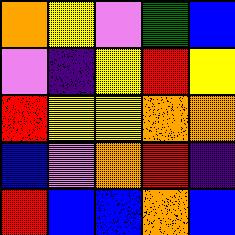[["orange", "yellow", "violet", "green", "blue"], ["violet", "indigo", "yellow", "red", "yellow"], ["red", "yellow", "yellow", "orange", "orange"], ["blue", "violet", "orange", "red", "indigo"], ["red", "blue", "blue", "orange", "blue"]]